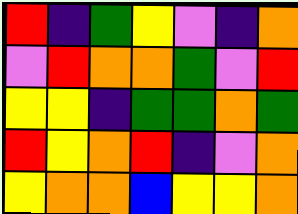[["red", "indigo", "green", "yellow", "violet", "indigo", "orange"], ["violet", "red", "orange", "orange", "green", "violet", "red"], ["yellow", "yellow", "indigo", "green", "green", "orange", "green"], ["red", "yellow", "orange", "red", "indigo", "violet", "orange"], ["yellow", "orange", "orange", "blue", "yellow", "yellow", "orange"]]